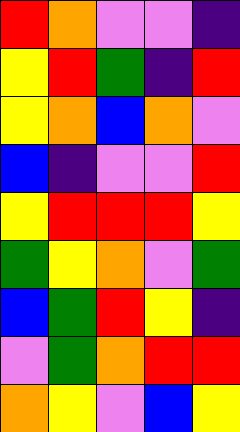[["red", "orange", "violet", "violet", "indigo"], ["yellow", "red", "green", "indigo", "red"], ["yellow", "orange", "blue", "orange", "violet"], ["blue", "indigo", "violet", "violet", "red"], ["yellow", "red", "red", "red", "yellow"], ["green", "yellow", "orange", "violet", "green"], ["blue", "green", "red", "yellow", "indigo"], ["violet", "green", "orange", "red", "red"], ["orange", "yellow", "violet", "blue", "yellow"]]